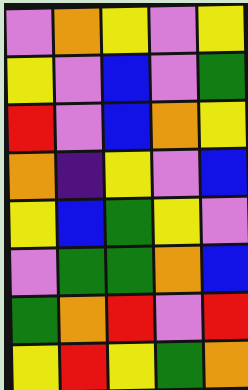[["violet", "orange", "yellow", "violet", "yellow"], ["yellow", "violet", "blue", "violet", "green"], ["red", "violet", "blue", "orange", "yellow"], ["orange", "indigo", "yellow", "violet", "blue"], ["yellow", "blue", "green", "yellow", "violet"], ["violet", "green", "green", "orange", "blue"], ["green", "orange", "red", "violet", "red"], ["yellow", "red", "yellow", "green", "orange"]]